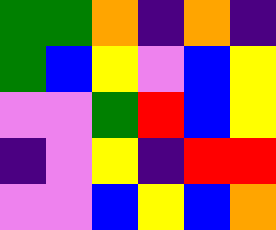[["green", "green", "orange", "indigo", "orange", "indigo"], ["green", "blue", "yellow", "violet", "blue", "yellow"], ["violet", "violet", "green", "red", "blue", "yellow"], ["indigo", "violet", "yellow", "indigo", "red", "red"], ["violet", "violet", "blue", "yellow", "blue", "orange"]]